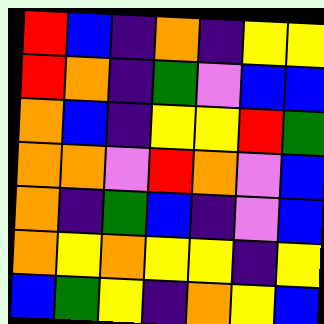[["red", "blue", "indigo", "orange", "indigo", "yellow", "yellow"], ["red", "orange", "indigo", "green", "violet", "blue", "blue"], ["orange", "blue", "indigo", "yellow", "yellow", "red", "green"], ["orange", "orange", "violet", "red", "orange", "violet", "blue"], ["orange", "indigo", "green", "blue", "indigo", "violet", "blue"], ["orange", "yellow", "orange", "yellow", "yellow", "indigo", "yellow"], ["blue", "green", "yellow", "indigo", "orange", "yellow", "blue"]]